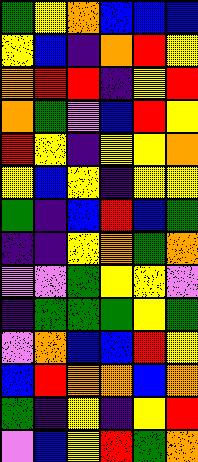[["green", "yellow", "orange", "blue", "blue", "blue"], ["yellow", "blue", "indigo", "orange", "red", "yellow"], ["orange", "red", "red", "indigo", "yellow", "red"], ["orange", "green", "violet", "blue", "red", "yellow"], ["red", "yellow", "indigo", "yellow", "yellow", "orange"], ["yellow", "blue", "yellow", "indigo", "yellow", "yellow"], ["green", "indigo", "blue", "red", "blue", "green"], ["indigo", "indigo", "yellow", "orange", "green", "orange"], ["violet", "violet", "green", "yellow", "yellow", "violet"], ["indigo", "green", "green", "green", "yellow", "green"], ["violet", "orange", "blue", "blue", "red", "yellow"], ["blue", "red", "orange", "orange", "blue", "orange"], ["green", "indigo", "yellow", "indigo", "yellow", "red"], ["violet", "blue", "yellow", "red", "green", "orange"]]